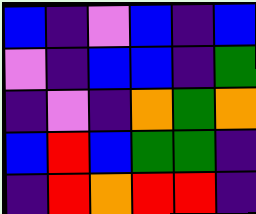[["blue", "indigo", "violet", "blue", "indigo", "blue"], ["violet", "indigo", "blue", "blue", "indigo", "green"], ["indigo", "violet", "indigo", "orange", "green", "orange"], ["blue", "red", "blue", "green", "green", "indigo"], ["indigo", "red", "orange", "red", "red", "indigo"]]